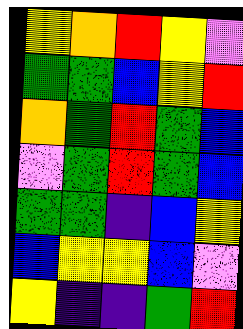[["yellow", "orange", "red", "yellow", "violet"], ["green", "green", "blue", "yellow", "red"], ["orange", "green", "red", "green", "blue"], ["violet", "green", "red", "green", "blue"], ["green", "green", "indigo", "blue", "yellow"], ["blue", "yellow", "yellow", "blue", "violet"], ["yellow", "indigo", "indigo", "green", "red"]]